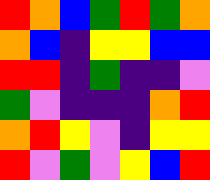[["red", "orange", "blue", "green", "red", "green", "orange"], ["orange", "blue", "indigo", "yellow", "yellow", "blue", "blue"], ["red", "red", "indigo", "green", "indigo", "indigo", "violet"], ["green", "violet", "indigo", "indigo", "indigo", "orange", "red"], ["orange", "red", "yellow", "violet", "indigo", "yellow", "yellow"], ["red", "violet", "green", "violet", "yellow", "blue", "red"]]